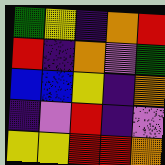[["green", "yellow", "indigo", "orange", "red"], ["red", "indigo", "orange", "violet", "green"], ["blue", "blue", "yellow", "indigo", "orange"], ["indigo", "violet", "red", "indigo", "violet"], ["yellow", "yellow", "red", "red", "orange"]]